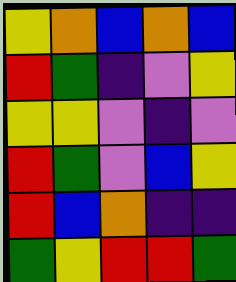[["yellow", "orange", "blue", "orange", "blue"], ["red", "green", "indigo", "violet", "yellow"], ["yellow", "yellow", "violet", "indigo", "violet"], ["red", "green", "violet", "blue", "yellow"], ["red", "blue", "orange", "indigo", "indigo"], ["green", "yellow", "red", "red", "green"]]